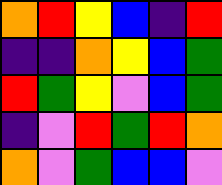[["orange", "red", "yellow", "blue", "indigo", "red"], ["indigo", "indigo", "orange", "yellow", "blue", "green"], ["red", "green", "yellow", "violet", "blue", "green"], ["indigo", "violet", "red", "green", "red", "orange"], ["orange", "violet", "green", "blue", "blue", "violet"]]